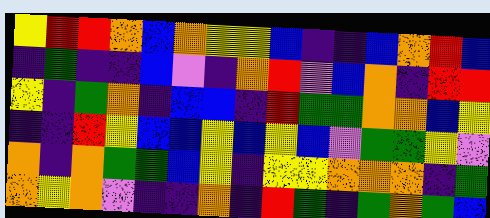[["yellow", "red", "red", "orange", "blue", "orange", "yellow", "yellow", "blue", "indigo", "indigo", "blue", "orange", "red", "blue"], ["indigo", "green", "indigo", "indigo", "blue", "violet", "indigo", "orange", "red", "violet", "blue", "orange", "indigo", "red", "red"], ["yellow", "indigo", "green", "orange", "indigo", "blue", "blue", "indigo", "red", "green", "green", "orange", "orange", "blue", "yellow"], ["indigo", "indigo", "red", "yellow", "blue", "blue", "yellow", "blue", "yellow", "blue", "violet", "green", "green", "yellow", "violet"], ["orange", "indigo", "orange", "green", "green", "blue", "yellow", "indigo", "yellow", "yellow", "orange", "orange", "orange", "indigo", "green"], ["orange", "yellow", "orange", "violet", "indigo", "indigo", "orange", "indigo", "red", "green", "indigo", "green", "orange", "green", "blue"]]